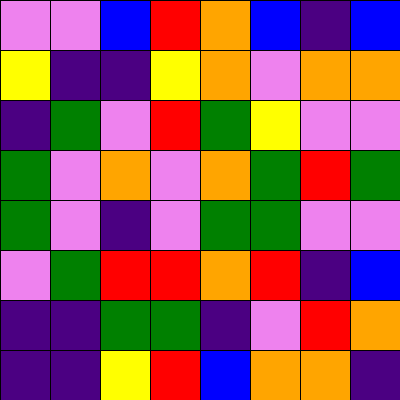[["violet", "violet", "blue", "red", "orange", "blue", "indigo", "blue"], ["yellow", "indigo", "indigo", "yellow", "orange", "violet", "orange", "orange"], ["indigo", "green", "violet", "red", "green", "yellow", "violet", "violet"], ["green", "violet", "orange", "violet", "orange", "green", "red", "green"], ["green", "violet", "indigo", "violet", "green", "green", "violet", "violet"], ["violet", "green", "red", "red", "orange", "red", "indigo", "blue"], ["indigo", "indigo", "green", "green", "indigo", "violet", "red", "orange"], ["indigo", "indigo", "yellow", "red", "blue", "orange", "orange", "indigo"]]